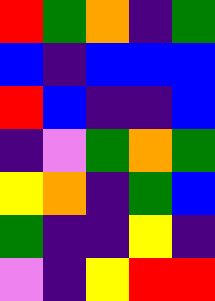[["red", "green", "orange", "indigo", "green"], ["blue", "indigo", "blue", "blue", "blue"], ["red", "blue", "indigo", "indigo", "blue"], ["indigo", "violet", "green", "orange", "green"], ["yellow", "orange", "indigo", "green", "blue"], ["green", "indigo", "indigo", "yellow", "indigo"], ["violet", "indigo", "yellow", "red", "red"]]